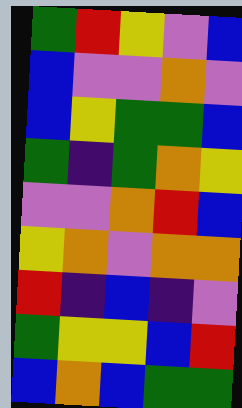[["green", "red", "yellow", "violet", "blue"], ["blue", "violet", "violet", "orange", "violet"], ["blue", "yellow", "green", "green", "blue"], ["green", "indigo", "green", "orange", "yellow"], ["violet", "violet", "orange", "red", "blue"], ["yellow", "orange", "violet", "orange", "orange"], ["red", "indigo", "blue", "indigo", "violet"], ["green", "yellow", "yellow", "blue", "red"], ["blue", "orange", "blue", "green", "green"]]